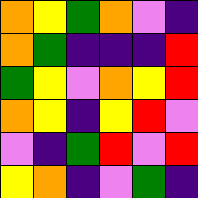[["orange", "yellow", "green", "orange", "violet", "indigo"], ["orange", "green", "indigo", "indigo", "indigo", "red"], ["green", "yellow", "violet", "orange", "yellow", "red"], ["orange", "yellow", "indigo", "yellow", "red", "violet"], ["violet", "indigo", "green", "red", "violet", "red"], ["yellow", "orange", "indigo", "violet", "green", "indigo"]]